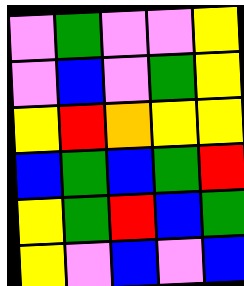[["violet", "green", "violet", "violet", "yellow"], ["violet", "blue", "violet", "green", "yellow"], ["yellow", "red", "orange", "yellow", "yellow"], ["blue", "green", "blue", "green", "red"], ["yellow", "green", "red", "blue", "green"], ["yellow", "violet", "blue", "violet", "blue"]]